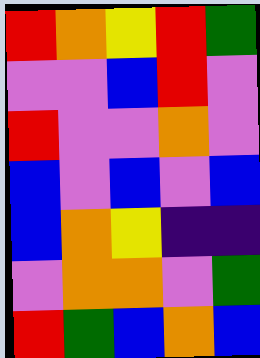[["red", "orange", "yellow", "red", "green"], ["violet", "violet", "blue", "red", "violet"], ["red", "violet", "violet", "orange", "violet"], ["blue", "violet", "blue", "violet", "blue"], ["blue", "orange", "yellow", "indigo", "indigo"], ["violet", "orange", "orange", "violet", "green"], ["red", "green", "blue", "orange", "blue"]]